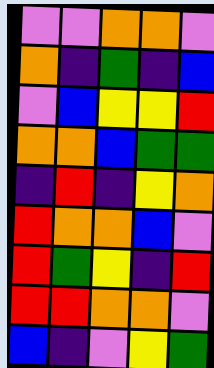[["violet", "violet", "orange", "orange", "violet"], ["orange", "indigo", "green", "indigo", "blue"], ["violet", "blue", "yellow", "yellow", "red"], ["orange", "orange", "blue", "green", "green"], ["indigo", "red", "indigo", "yellow", "orange"], ["red", "orange", "orange", "blue", "violet"], ["red", "green", "yellow", "indigo", "red"], ["red", "red", "orange", "orange", "violet"], ["blue", "indigo", "violet", "yellow", "green"]]